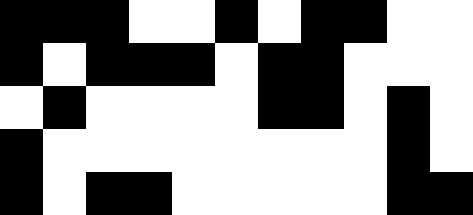[["black", "black", "black", "white", "white", "black", "white", "black", "black", "white", "white"], ["black", "white", "black", "black", "black", "white", "black", "black", "white", "white", "white"], ["white", "black", "white", "white", "white", "white", "black", "black", "white", "black", "white"], ["black", "white", "white", "white", "white", "white", "white", "white", "white", "black", "white"], ["black", "white", "black", "black", "white", "white", "white", "white", "white", "black", "black"]]